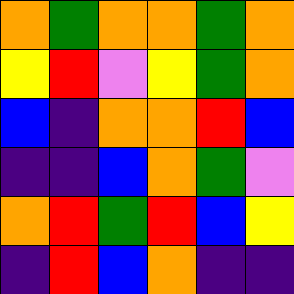[["orange", "green", "orange", "orange", "green", "orange"], ["yellow", "red", "violet", "yellow", "green", "orange"], ["blue", "indigo", "orange", "orange", "red", "blue"], ["indigo", "indigo", "blue", "orange", "green", "violet"], ["orange", "red", "green", "red", "blue", "yellow"], ["indigo", "red", "blue", "orange", "indigo", "indigo"]]